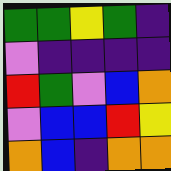[["green", "green", "yellow", "green", "indigo"], ["violet", "indigo", "indigo", "indigo", "indigo"], ["red", "green", "violet", "blue", "orange"], ["violet", "blue", "blue", "red", "yellow"], ["orange", "blue", "indigo", "orange", "orange"]]